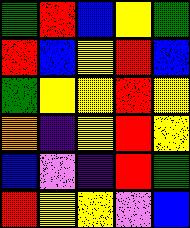[["green", "red", "blue", "yellow", "green"], ["red", "blue", "yellow", "red", "blue"], ["green", "yellow", "yellow", "red", "yellow"], ["orange", "indigo", "yellow", "red", "yellow"], ["blue", "violet", "indigo", "red", "green"], ["red", "yellow", "yellow", "violet", "blue"]]